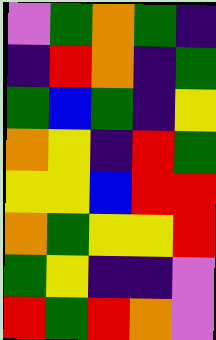[["violet", "green", "orange", "green", "indigo"], ["indigo", "red", "orange", "indigo", "green"], ["green", "blue", "green", "indigo", "yellow"], ["orange", "yellow", "indigo", "red", "green"], ["yellow", "yellow", "blue", "red", "red"], ["orange", "green", "yellow", "yellow", "red"], ["green", "yellow", "indigo", "indigo", "violet"], ["red", "green", "red", "orange", "violet"]]